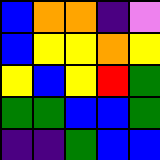[["blue", "orange", "orange", "indigo", "violet"], ["blue", "yellow", "yellow", "orange", "yellow"], ["yellow", "blue", "yellow", "red", "green"], ["green", "green", "blue", "blue", "green"], ["indigo", "indigo", "green", "blue", "blue"]]